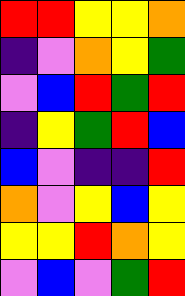[["red", "red", "yellow", "yellow", "orange"], ["indigo", "violet", "orange", "yellow", "green"], ["violet", "blue", "red", "green", "red"], ["indigo", "yellow", "green", "red", "blue"], ["blue", "violet", "indigo", "indigo", "red"], ["orange", "violet", "yellow", "blue", "yellow"], ["yellow", "yellow", "red", "orange", "yellow"], ["violet", "blue", "violet", "green", "red"]]